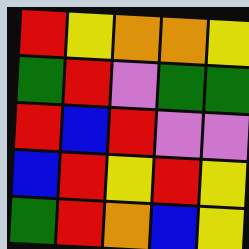[["red", "yellow", "orange", "orange", "yellow"], ["green", "red", "violet", "green", "green"], ["red", "blue", "red", "violet", "violet"], ["blue", "red", "yellow", "red", "yellow"], ["green", "red", "orange", "blue", "yellow"]]